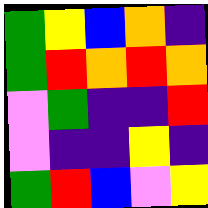[["green", "yellow", "blue", "orange", "indigo"], ["green", "red", "orange", "red", "orange"], ["violet", "green", "indigo", "indigo", "red"], ["violet", "indigo", "indigo", "yellow", "indigo"], ["green", "red", "blue", "violet", "yellow"]]